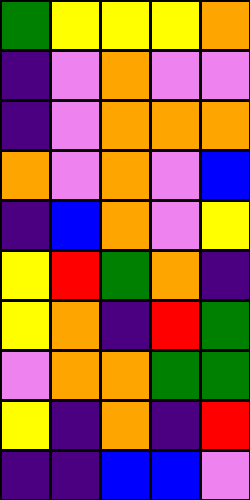[["green", "yellow", "yellow", "yellow", "orange"], ["indigo", "violet", "orange", "violet", "violet"], ["indigo", "violet", "orange", "orange", "orange"], ["orange", "violet", "orange", "violet", "blue"], ["indigo", "blue", "orange", "violet", "yellow"], ["yellow", "red", "green", "orange", "indigo"], ["yellow", "orange", "indigo", "red", "green"], ["violet", "orange", "orange", "green", "green"], ["yellow", "indigo", "orange", "indigo", "red"], ["indigo", "indigo", "blue", "blue", "violet"]]